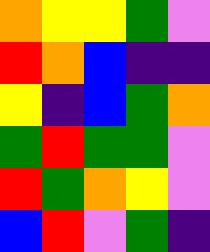[["orange", "yellow", "yellow", "green", "violet"], ["red", "orange", "blue", "indigo", "indigo"], ["yellow", "indigo", "blue", "green", "orange"], ["green", "red", "green", "green", "violet"], ["red", "green", "orange", "yellow", "violet"], ["blue", "red", "violet", "green", "indigo"]]